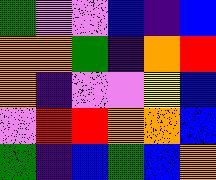[["green", "violet", "violet", "blue", "indigo", "blue"], ["orange", "orange", "green", "indigo", "orange", "red"], ["orange", "indigo", "violet", "violet", "yellow", "blue"], ["violet", "red", "red", "orange", "orange", "blue"], ["green", "indigo", "blue", "green", "blue", "orange"]]